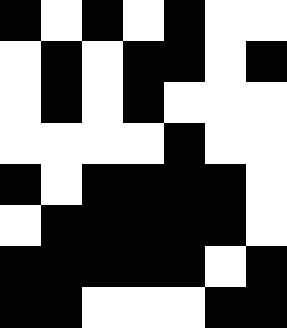[["black", "white", "black", "white", "black", "white", "white"], ["white", "black", "white", "black", "black", "white", "black"], ["white", "black", "white", "black", "white", "white", "white"], ["white", "white", "white", "white", "black", "white", "white"], ["black", "white", "black", "black", "black", "black", "white"], ["white", "black", "black", "black", "black", "black", "white"], ["black", "black", "black", "black", "black", "white", "black"], ["black", "black", "white", "white", "white", "black", "black"]]